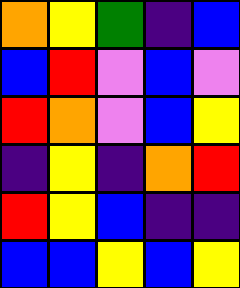[["orange", "yellow", "green", "indigo", "blue"], ["blue", "red", "violet", "blue", "violet"], ["red", "orange", "violet", "blue", "yellow"], ["indigo", "yellow", "indigo", "orange", "red"], ["red", "yellow", "blue", "indigo", "indigo"], ["blue", "blue", "yellow", "blue", "yellow"]]